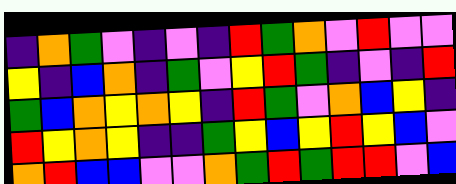[["indigo", "orange", "green", "violet", "indigo", "violet", "indigo", "red", "green", "orange", "violet", "red", "violet", "violet"], ["yellow", "indigo", "blue", "orange", "indigo", "green", "violet", "yellow", "red", "green", "indigo", "violet", "indigo", "red"], ["green", "blue", "orange", "yellow", "orange", "yellow", "indigo", "red", "green", "violet", "orange", "blue", "yellow", "indigo"], ["red", "yellow", "orange", "yellow", "indigo", "indigo", "green", "yellow", "blue", "yellow", "red", "yellow", "blue", "violet"], ["orange", "red", "blue", "blue", "violet", "violet", "orange", "green", "red", "green", "red", "red", "violet", "blue"]]